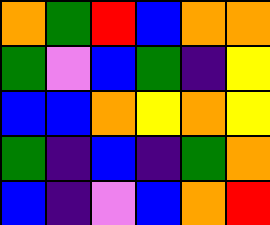[["orange", "green", "red", "blue", "orange", "orange"], ["green", "violet", "blue", "green", "indigo", "yellow"], ["blue", "blue", "orange", "yellow", "orange", "yellow"], ["green", "indigo", "blue", "indigo", "green", "orange"], ["blue", "indigo", "violet", "blue", "orange", "red"]]